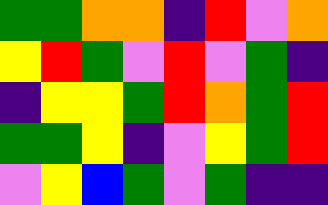[["green", "green", "orange", "orange", "indigo", "red", "violet", "orange"], ["yellow", "red", "green", "violet", "red", "violet", "green", "indigo"], ["indigo", "yellow", "yellow", "green", "red", "orange", "green", "red"], ["green", "green", "yellow", "indigo", "violet", "yellow", "green", "red"], ["violet", "yellow", "blue", "green", "violet", "green", "indigo", "indigo"]]